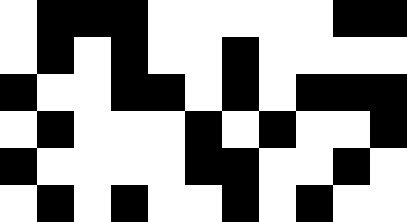[["white", "black", "black", "black", "white", "white", "white", "white", "white", "black", "black"], ["white", "black", "white", "black", "white", "white", "black", "white", "white", "white", "white"], ["black", "white", "white", "black", "black", "white", "black", "white", "black", "black", "black"], ["white", "black", "white", "white", "white", "black", "white", "black", "white", "white", "black"], ["black", "white", "white", "white", "white", "black", "black", "white", "white", "black", "white"], ["white", "black", "white", "black", "white", "white", "black", "white", "black", "white", "white"]]